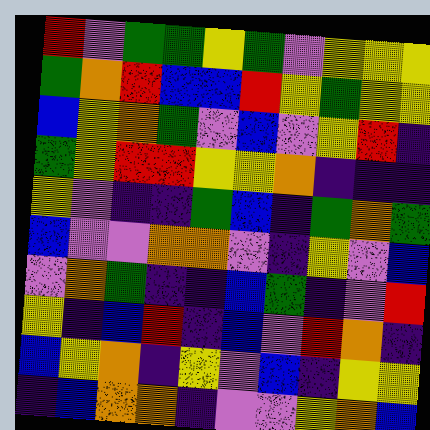[["red", "violet", "green", "green", "yellow", "green", "violet", "yellow", "yellow", "yellow"], ["green", "orange", "red", "blue", "blue", "red", "yellow", "green", "yellow", "yellow"], ["blue", "yellow", "orange", "green", "violet", "blue", "violet", "yellow", "red", "indigo"], ["green", "yellow", "red", "red", "yellow", "yellow", "orange", "indigo", "indigo", "indigo"], ["yellow", "violet", "indigo", "indigo", "green", "blue", "indigo", "green", "orange", "green"], ["blue", "violet", "violet", "orange", "orange", "violet", "indigo", "yellow", "violet", "blue"], ["violet", "orange", "green", "indigo", "indigo", "blue", "green", "indigo", "violet", "red"], ["yellow", "indigo", "blue", "red", "indigo", "blue", "violet", "red", "orange", "indigo"], ["blue", "yellow", "orange", "indigo", "yellow", "violet", "blue", "indigo", "yellow", "yellow"], ["indigo", "blue", "orange", "orange", "indigo", "violet", "violet", "yellow", "orange", "blue"]]